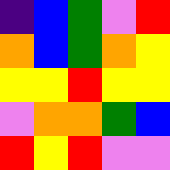[["indigo", "blue", "green", "violet", "red"], ["orange", "blue", "green", "orange", "yellow"], ["yellow", "yellow", "red", "yellow", "yellow"], ["violet", "orange", "orange", "green", "blue"], ["red", "yellow", "red", "violet", "violet"]]